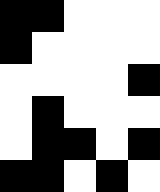[["black", "black", "white", "white", "white"], ["black", "white", "white", "white", "white"], ["white", "white", "white", "white", "black"], ["white", "black", "white", "white", "white"], ["white", "black", "black", "white", "black"], ["black", "black", "white", "black", "white"]]